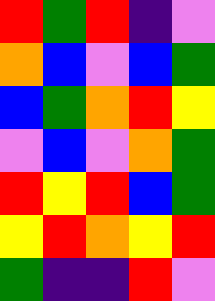[["red", "green", "red", "indigo", "violet"], ["orange", "blue", "violet", "blue", "green"], ["blue", "green", "orange", "red", "yellow"], ["violet", "blue", "violet", "orange", "green"], ["red", "yellow", "red", "blue", "green"], ["yellow", "red", "orange", "yellow", "red"], ["green", "indigo", "indigo", "red", "violet"]]